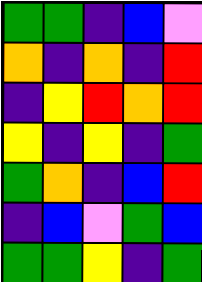[["green", "green", "indigo", "blue", "violet"], ["orange", "indigo", "orange", "indigo", "red"], ["indigo", "yellow", "red", "orange", "red"], ["yellow", "indigo", "yellow", "indigo", "green"], ["green", "orange", "indigo", "blue", "red"], ["indigo", "blue", "violet", "green", "blue"], ["green", "green", "yellow", "indigo", "green"]]